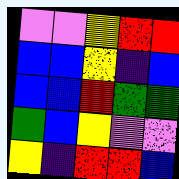[["violet", "violet", "yellow", "red", "red"], ["blue", "blue", "yellow", "indigo", "blue"], ["blue", "blue", "red", "green", "green"], ["green", "blue", "yellow", "violet", "violet"], ["yellow", "indigo", "red", "red", "blue"]]